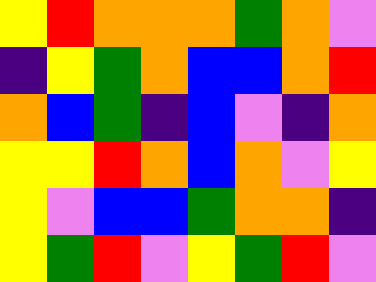[["yellow", "red", "orange", "orange", "orange", "green", "orange", "violet"], ["indigo", "yellow", "green", "orange", "blue", "blue", "orange", "red"], ["orange", "blue", "green", "indigo", "blue", "violet", "indigo", "orange"], ["yellow", "yellow", "red", "orange", "blue", "orange", "violet", "yellow"], ["yellow", "violet", "blue", "blue", "green", "orange", "orange", "indigo"], ["yellow", "green", "red", "violet", "yellow", "green", "red", "violet"]]